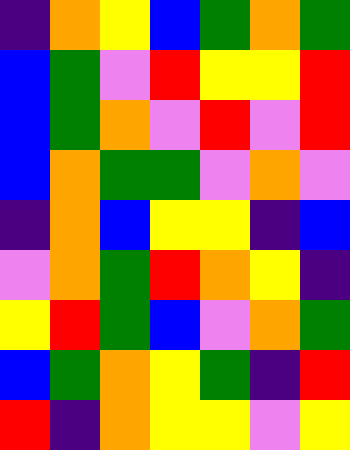[["indigo", "orange", "yellow", "blue", "green", "orange", "green"], ["blue", "green", "violet", "red", "yellow", "yellow", "red"], ["blue", "green", "orange", "violet", "red", "violet", "red"], ["blue", "orange", "green", "green", "violet", "orange", "violet"], ["indigo", "orange", "blue", "yellow", "yellow", "indigo", "blue"], ["violet", "orange", "green", "red", "orange", "yellow", "indigo"], ["yellow", "red", "green", "blue", "violet", "orange", "green"], ["blue", "green", "orange", "yellow", "green", "indigo", "red"], ["red", "indigo", "orange", "yellow", "yellow", "violet", "yellow"]]